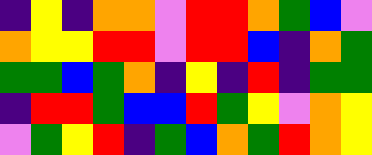[["indigo", "yellow", "indigo", "orange", "orange", "violet", "red", "red", "orange", "green", "blue", "violet"], ["orange", "yellow", "yellow", "red", "red", "violet", "red", "red", "blue", "indigo", "orange", "green"], ["green", "green", "blue", "green", "orange", "indigo", "yellow", "indigo", "red", "indigo", "green", "green"], ["indigo", "red", "red", "green", "blue", "blue", "red", "green", "yellow", "violet", "orange", "yellow"], ["violet", "green", "yellow", "red", "indigo", "green", "blue", "orange", "green", "red", "orange", "yellow"]]